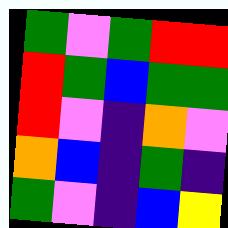[["green", "violet", "green", "red", "red"], ["red", "green", "blue", "green", "green"], ["red", "violet", "indigo", "orange", "violet"], ["orange", "blue", "indigo", "green", "indigo"], ["green", "violet", "indigo", "blue", "yellow"]]